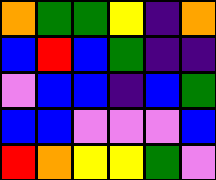[["orange", "green", "green", "yellow", "indigo", "orange"], ["blue", "red", "blue", "green", "indigo", "indigo"], ["violet", "blue", "blue", "indigo", "blue", "green"], ["blue", "blue", "violet", "violet", "violet", "blue"], ["red", "orange", "yellow", "yellow", "green", "violet"]]